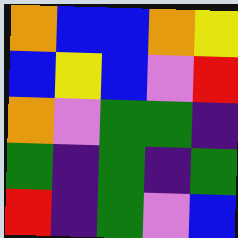[["orange", "blue", "blue", "orange", "yellow"], ["blue", "yellow", "blue", "violet", "red"], ["orange", "violet", "green", "green", "indigo"], ["green", "indigo", "green", "indigo", "green"], ["red", "indigo", "green", "violet", "blue"]]